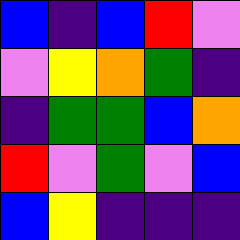[["blue", "indigo", "blue", "red", "violet"], ["violet", "yellow", "orange", "green", "indigo"], ["indigo", "green", "green", "blue", "orange"], ["red", "violet", "green", "violet", "blue"], ["blue", "yellow", "indigo", "indigo", "indigo"]]